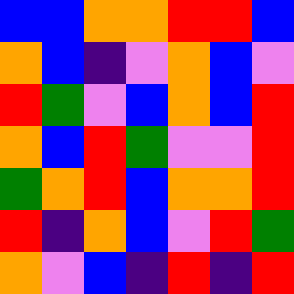[["blue", "blue", "orange", "orange", "red", "red", "blue"], ["orange", "blue", "indigo", "violet", "orange", "blue", "violet"], ["red", "green", "violet", "blue", "orange", "blue", "red"], ["orange", "blue", "red", "green", "violet", "violet", "red"], ["green", "orange", "red", "blue", "orange", "orange", "red"], ["red", "indigo", "orange", "blue", "violet", "red", "green"], ["orange", "violet", "blue", "indigo", "red", "indigo", "red"]]